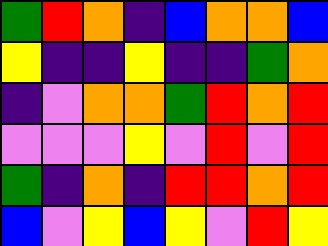[["green", "red", "orange", "indigo", "blue", "orange", "orange", "blue"], ["yellow", "indigo", "indigo", "yellow", "indigo", "indigo", "green", "orange"], ["indigo", "violet", "orange", "orange", "green", "red", "orange", "red"], ["violet", "violet", "violet", "yellow", "violet", "red", "violet", "red"], ["green", "indigo", "orange", "indigo", "red", "red", "orange", "red"], ["blue", "violet", "yellow", "blue", "yellow", "violet", "red", "yellow"]]